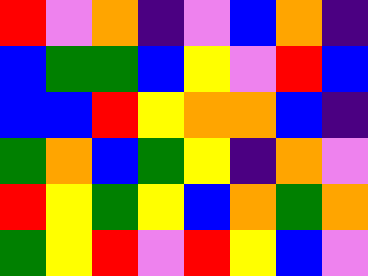[["red", "violet", "orange", "indigo", "violet", "blue", "orange", "indigo"], ["blue", "green", "green", "blue", "yellow", "violet", "red", "blue"], ["blue", "blue", "red", "yellow", "orange", "orange", "blue", "indigo"], ["green", "orange", "blue", "green", "yellow", "indigo", "orange", "violet"], ["red", "yellow", "green", "yellow", "blue", "orange", "green", "orange"], ["green", "yellow", "red", "violet", "red", "yellow", "blue", "violet"]]